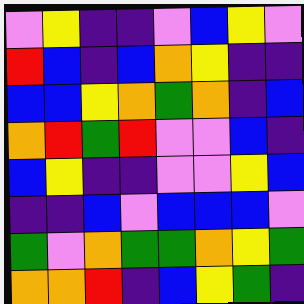[["violet", "yellow", "indigo", "indigo", "violet", "blue", "yellow", "violet"], ["red", "blue", "indigo", "blue", "orange", "yellow", "indigo", "indigo"], ["blue", "blue", "yellow", "orange", "green", "orange", "indigo", "blue"], ["orange", "red", "green", "red", "violet", "violet", "blue", "indigo"], ["blue", "yellow", "indigo", "indigo", "violet", "violet", "yellow", "blue"], ["indigo", "indigo", "blue", "violet", "blue", "blue", "blue", "violet"], ["green", "violet", "orange", "green", "green", "orange", "yellow", "green"], ["orange", "orange", "red", "indigo", "blue", "yellow", "green", "indigo"]]